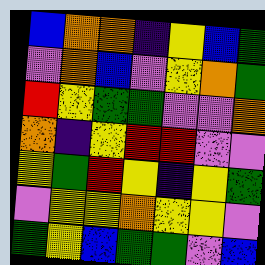[["blue", "orange", "orange", "indigo", "yellow", "blue", "green"], ["violet", "orange", "blue", "violet", "yellow", "orange", "green"], ["red", "yellow", "green", "green", "violet", "violet", "orange"], ["orange", "indigo", "yellow", "red", "red", "violet", "violet"], ["yellow", "green", "red", "yellow", "indigo", "yellow", "green"], ["violet", "yellow", "yellow", "orange", "yellow", "yellow", "violet"], ["green", "yellow", "blue", "green", "green", "violet", "blue"]]